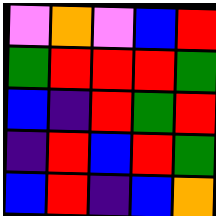[["violet", "orange", "violet", "blue", "red"], ["green", "red", "red", "red", "green"], ["blue", "indigo", "red", "green", "red"], ["indigo", "red", "blue", "red", "green"], ["blue", "red", "indigo", "blue", "orange"]]